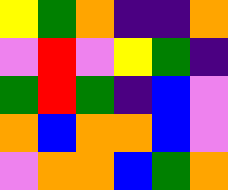[["yellow", "green", "orange", "indigo", "indigo", "orange"], ["violet", "red", "violet", "yellow", "green", "indigo"], ["green", "red", "green", "indigo", "blue", "violet"], ["orange", "blue", "orange", "orange", "blue", "violet"], ["violet", "orange", "orange", "blue", "green", "orange"]]